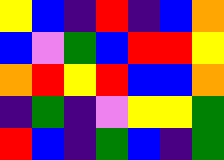[["yellow", "blue", "indigo", "red", "indigo", "blue", "orange"], ["blue", "violet", "green", "blue", "red", "red", "yellow"], ["orange", "red", "yellow", "red", "blue", "blue", "orange"], ["indigo", "green", "indigo", "violet", "yellow", "yellow", "green"], ["red", "blue", "indigo", "green", "blue", "indigo", "green"]]